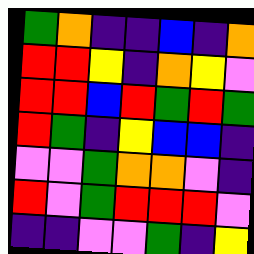[["green", "orange", "indigo", "indigo", "blue", "indigo", "orange"], ["red", "red", "yellow", "indigo", "orange", "yellow", "violet"], ["red", "red", "blue", "red", "green", "red", "green"], ["red", "green", "indigo", "yellow", "blue", "blue", "indigo"], ["violet", "violet", "green", "orange", "orange", "violet", "indigo"], ["red", "violet", "green", "red", "red", "red", "violet"], ["indigo", "indigo", "violet", "violet", "green", "indigo", "yellow"]]